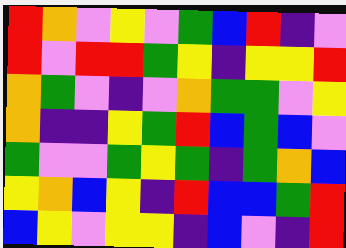[["red", "orange", "violet", "yellow", "violet", "green", "blue", "red", "indigo", "violet"], ["red", "violet", "red", "red", "green", "yellow", "indigo", "yellow", "yellow", "red"], ["orange", "green", "violet", "indigo", "violet", "orange", "green", "green", "violet", "yellow"], ["orange", "indigo", "indigo", "yellow", "green", "red", "blue", "green", "blue", "violet"], ["green", "violet", "violet", "green", "yellow", "green", "indigo", "green", "orange", "blue"], ["yellow", "orange", "blue", "yellow", "indigo", "red", "blue", "blue", "green", "red"], ["blue", "yellow", "violet", "yellow", "yellow", "indigo", "blue", "violet", "indigo", "red"]]